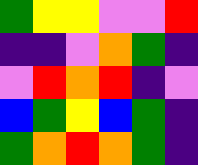[["green", "yellow", "yellow", "violet", "violet", "red"], ["indigo", "indigo", "violet", "orange", "green", "indigo"], ["violet", "red", "orange", "red", "indigo", "violet"], ["blue", "green", "yellow", "blue", "green", "indigo"], ["green", "orange", "red", "orange", "green", "indigo"]]